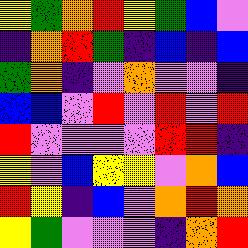[["yellow", "green", "orange", "red", "yellow", "green", "blue", "violet"], ["indigo", "orange", "red", "green", "indigo", "blue", "indigo", "blue"], ["green", "orange", "indigo", "violet", "orange", "violet", "violet", "indigo"], ["blue", "blue", "violet", "red", "violet", "red", "violet", "red"], ["red", "violet", "violet", "violet", "violet", "red", "red", "indigo"], ["yellow", "violet", "blue", "yellow", "yellow", "violet", "orange", "blue"], ["red", "yellow", "indigo", "blue", "violet", "orange", "red", "orange"], ["yellow", "green", "violet", "violet", "violet", "indigo", "orange", "red"]]